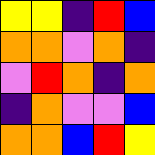[["yellow", "yellow", "indigo", "red", "blue"], ["orange", "orange", "violet", "orange", "indigo"], ["violet", "red", "orange", "indigo", "orange"], ["indigo", "orange", "violet", "violet", "blue"], ["orange", "orange", "blue", "red", "yellow"]]